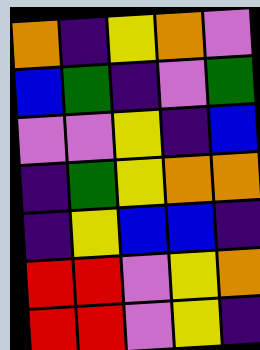[["orange", "indigo", "yellow", "orange", "violet"], ["blue", "green", "indigo", "violet", "green"], ["violet", "violet", "yellow", "indigo", "blue"], ["indigo", "green", "yellow", "orange", "orange"], ["indigo", "yellow", "blue", "blue", "indigo"], ["red", "red", "violet", "yellow", "orange"], ["red", "red", "violet", "yellow", "indigo"]]